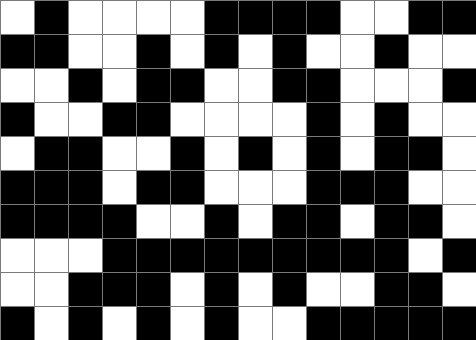[["white", "black", "white", "white", "white", "white", "black", "black", "black", "black", "white", "white", "black", "black"], ["black", "black", "white", "white", "black", "white", "black", "white", "black", "white", "white", "black", "white", "white"], ["white", "white", "black", "white", "black", "black", "white", "white", "black", "black", "white", "white", "white", "black"], ["black", "white", "white", "black", "black", "white", "white", "white", "white", "black", "white", "black", "white", "white"], ["white", "black", "black", "white", "white", "black", "white", "black", "white", "black", "white", "black", "black", "white"], ["black", "black", "black", "white", "black", "black", "white", "white", "white", "black", "black", "black", "white", "white"], ["black", "black", "black", "black", "white", "white", "black", "white", "black", "black", "white", "black", "black", "white"], ["white", "white", "white", "black", "black", "black", "black", "black", "black", "black", "black", "black", "white", "black"], ["white", "white", "black", "black", "black", "white", "black", "white", "black", "white", "white", "black", "black", "white"], ["black", "white", "black", "white", "black", "white", "black", "white", "white", "black", "black", "black", "black", "black"]]